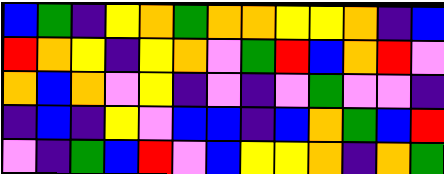[["blue", "green", "indigo", "yellow", "orange", "green", "orange", "orange", "yellow", "yellow", "orange", "indigo", "blue"], ["red", "orange", "yellow", "indigo", "yellow", "orange", "violet", "green", "red", "blue", "orange", "red", "violet"], ["orange", "blue", "orange", "violet", "yellow", "indigo", "violet", "indigo", "violet", "green", "violet", "violet", "indigo"], ["indigo", "blue", "indigo", "yellow", "violet", "blue", "blue", "indigo", "blue", "orange", "green", "blue", "red"], ["violet", "indigo", "green", "blue", "red", "violet", "blue", "yellow", "yellow", "orange", "indigo", "orange", "green"]]